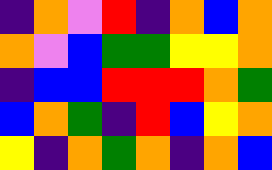[["indigo", "orange", "violet", "red", "indigo", "orange", "blue", "orange"], ["orange", "violet", "blue", "green", "green", "yellow", "yellow", "orange"], ["indigo", "blue", "blue", "red", "red", "red", "orange", "green"], ["blue", "orange", "green", "indigo", "red", "blue", "yellow", "orange"], ["yellow", "indigo", "orange", "green", "orange", "indigo", "orange", "blue"]]